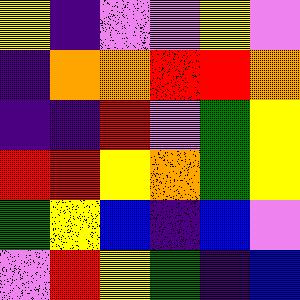[["yellow", "indigo", "violet", "violet", "yellow", "violet"], ["indigo", "orange", "orange", "red", "red", "orange"], ["indigo", "indigo", "red", "violet", "green", "yellow"], ["red", "red", "yellow", "orange", "green", "yellow"], ["green", "yellow", "blue", "indigo", "blue", "violet"], ["violet", "red", "yellow", "green", "indigo", "blue"]]